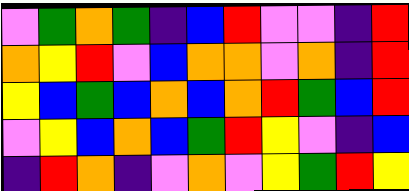[["violet", "green", "orange", "green", "indigo", "blue", "red", "violet", "violet", "indigo", "red"], ["orange", "yellow", "red", "violet", "blue", "orange", "orange", "violet", "orange", "indigo", "red"], ["yellow", "blue", "green", "blue", "orange", "blue", "orange", "red", "green", "blue", "red"], ["violet", "yellow", "blue", "orange", "blue", "green", "red", "yellow", "violet", "indigo", "blue"], ["indigo", "red", "orange", "indigo", "violet", "orange", "violet", "yellow", "green", "red", "yellow"]]